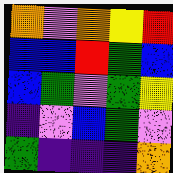[["orange", "violet", "orange", "yellow", "red"], ["blue", "blue", "red", "green", "blue"], ["blue", "green", "violet", "green", "yellow"], ["indigo", "violet", "blue", "green", "violet"], ["green", "indigo", "indigo", "indigo", "orange"]]